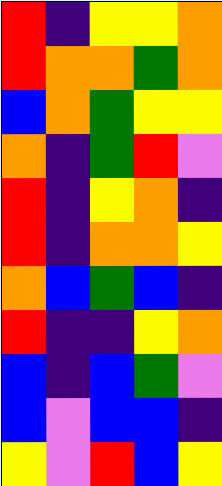[["red", "indigo", "yellow", "yellow", "orange"], ["red", "orange", "orange", "green", "orange"], ["blue", "orange", "green", "yellow", "yellow"], ["orange", "indigo", "green", "red", "violet"], ["red", "indigo", "yellow", "orange", "indigo"], ["red", "indigo", "orange", "orange", "yellow"], ["orange", "blue", "green", "blue", "indigo"], ["red", "indigo", "indigo", "yellow", "orange"], ["blue", "indigo", "blue", "green", "violet"], ["blue", "violet", "blue", "blue", "indigo"], ["yellow", "violet", "red", "blue", "yellow"]]